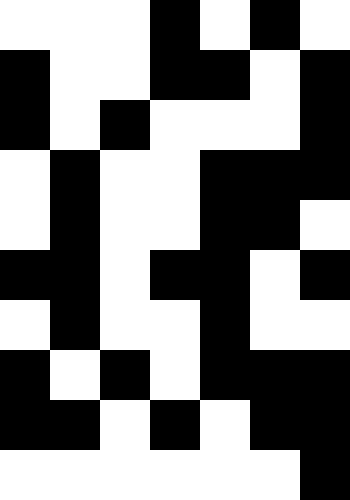[["white", "white", "white", "black", "white", "black", "white"], ["black", "white", "white", "black", "black", "white", "black"], ["black", "white", "black", "white", "white", "white", "black"], ["white", "black", "white", "white", "black", "black", "black"], ["white", "black", "white", "white", "black", "black", "white"], ["black", "black", "white", "black", "black", "white", "black"], ["white", "black", "white", "white", "black", "white", "white"], ["black", "white", "black", "white", "black", "black", "black"], ["black", "black", "white", "black", "white", "black", "black"], ["white", "white", "white", "white", "white", "white", "black"]]